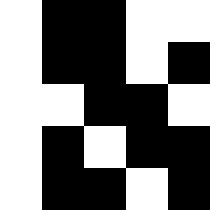[["white", "black", "black", "white", "white"], ["white", "black", "black", "white", "black"], ["white", "white", "black", "black", "white"], ["white", "black", "white", "black", "black"], ["white", "black", "black", "white", "black"]]